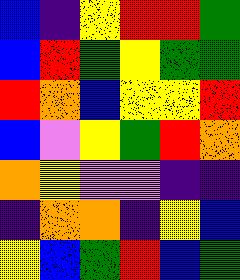[["blue", "indigo", "yellow", "red", "red", "green"], ["blue", "red", "green", "yellow", "green", "green"], ["red", "orange", "blue", "yellow", "yellow", "red"], ["blue", "violet", "yellow", "green", "red", "orange"], ["orange", "yellow", "violet", "violet", "indigo", "indigo"], ["indigo", "orange", "orange", "indigo", "yellow", "blue"], ["yellow", "blue", "green", "red", "blue", "green"]]